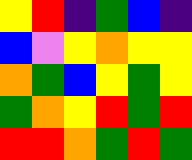[["yellow", "red", "indigo", "green", "blue", "indigo"], ["blue", "violet", "yellow", "orange", "yellow", "yellow"], ["orange", "green", "blue", "yellow", "green", "yellow"], ["green", "orange", "yellow", "red", "green", "red"], ["red", "red", "orange", "green", "red", "green"]]